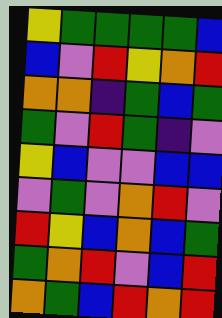[["yellow", "green", "green", "green", "green", "blue"], ["blue", "violet", "red", "yellow", "orange", "red"], ["orange", "orange", "indigo", "green", "blue", "green"], ["green", "violet", "red", "green", "indigo", "violet"], ["yellow", "blue", "violet", "violet", "blue", "blue"], ["violet", "green", "violet", "orange", "red", "violet"], ["red", "yellow", "blue", "orange", "blue", "green"], ["green", "orange", "red", "violet", "blue", "red"], ["orange", "green", "blue", "red", "orange", "red"]]